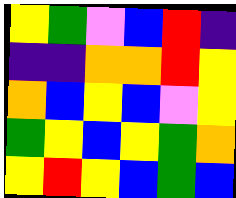[["yellow", "green", "violet", "blue", "red", "indigo"], ["indigo", "indigo", "orange", "orange", "red", "yellow"], ["orange", "blue", "yellow", "blue", "violet", "yellow"], ["green", "yellow", "blue", "yellow", "green", "orange"], ["yellow", "red", "yellow", "blue", "green", "blue"]]